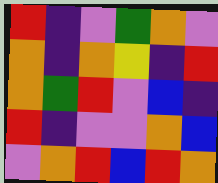[["red", "indigo", "violet", "green", "orange", "violet"], ["orange", "indigo", "orange", "yellow", "indigo", "red"], ["orange", "green", "red", "violet", "blue", "indigo"], ["red", "indigo", "violet", "violet", "orange", "blue"], ["violet", "orange", "red", "blue", "red", "orange"]]